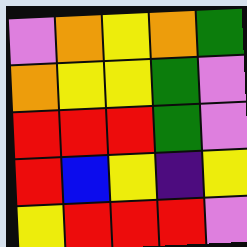[["violet", "orange", "yellow", "orange", "green"], ["orange", "yellow", "yellow", "green", "violet"], ["red", "red", "red", "green", "violet"], ["red", "blue", "yellow", "indigo", "yellow"], ["yellow", "red", "red", "red", "violet"]]